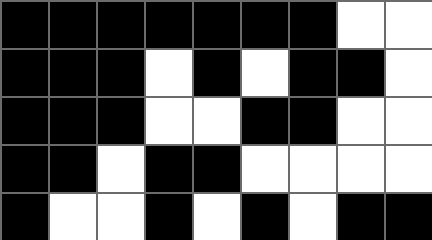[["black", "black", "black", "black", "black", "black", "black", "white", "white"], ["black", "black", "black", "white", "black", "white", "black", "black", "white"], ["black", "black", "black", "white", "white", "black", "black", "white", "white"], ["black", "black", "white", "black", "black", "white", "white", "white", "white"], ["black", "white", "white", "black", "white", "black", "white", "black", "black"]]